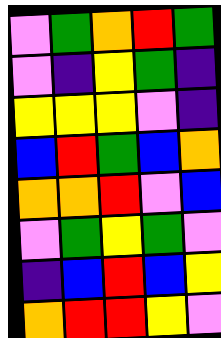[["violet", "green", "orange", "red", "green"], ["violet", "indigo", "yellow", "green", "indigo"], ["yellow", "yellow", "yellow", "violet", "indigo"], ["blue", "red", "green", "blue", "orange"], ["orange", "orange", "red", "violet", "blue"], ["violet", "green", "yellow", "green", "violet"], ["indigo", "blue", "red", "blue", "yellow"], ["orange", "red", "red", "yellow", "violet"]]